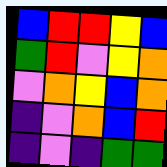[["blue", "red", "red", "yellow", "blue"], ["green", "red", "violet", "yellow", "orange"], ["violet", "orange", "yellow", "blue", "orange"], ["indigo", "violet", "orange", "blue", "red"], ["indigo", "violet", "indigo", "green", "green"]]